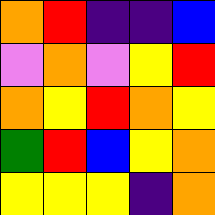[["orange", "red", "indigo", "indigo", "blue"], ["violet", "orange", "violet", "yellow", "red"], ["orange", "yellow", "red", "orange", "yellow"], ["green", "red", "blue", "yellow", "orange"], ["yellow", "yellow", "yellow", "indigo", "orange"]]